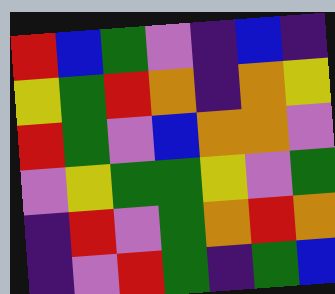[["red", "blue", "green", "violet", "indigo", "blue", "indigo"], ["yellow", "green", "red", "orange", "indigo", "orange", "yellow"], ["red", "green", "violet", "blue", "orange", "orange", "violet"], ["violet", "yellow", "green", "green", "yellow", "violet", "green"], ["indigo", "red", "violet", "green", "orange", "red", "orange"], ["indigo", "violet", "red", "green", "indigo", "green", "blue"]]